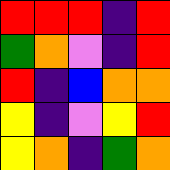[["red", "red", "red", "indigo", "red"], ["green", "orange", "violet", "indigo", "red"], ["red", "indigo", "blue", "orange", "orange"], ["yellow", "indigo", "violet", "yellow", "red"], ["yellow", "orange", "indigo", "green", "orange"]]